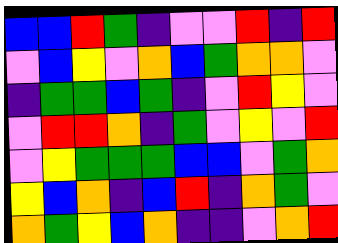[["blue", "blue", "red", "green", "indigo", "violet", "violet", "red", "indigo", "red"], ["violet", "blue", "yellow", "violet", "orange", "blue", "green", "orange", "orange", "violet"], ["indigo", "green", "green", "blue", "green", "indigo", "violet", "red", "yellow", "violet"], ["violet", "red", "red", "orange", "indigo", "green", "violet", "yellow", "violet", "red"], ["violet", "yellow", "green", "green", "green", "blue", "blue", "violet", "green", "orange"], ["yellow", "blue", "orange", "indigo", "blue", "red", "indigo", "orange", "green", "violet"], ["orange", "green", "yellow", "blue", "orange", "indigo", "indigo", "violet", "orange", "red"]]